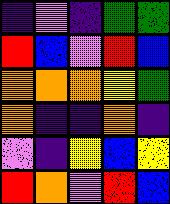[["indigo", "violet", "indigo", "green", "green"], ["red", "blue", "violet", "red", "blue"], ["orange", "orange", "orange", "yellow", "green"], ["orange", "indigo", "indigo", "orange", "indigo"], ["violet", "indigo", "yellow", "blue", "yellow"], ["red", "orange", "violet", "red", "blue"]]